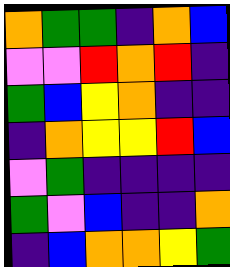[["orange", "green", "green", "indigo", "orange", "blue"], ["violet", "violet", "red", "orange", "red", "indigo"], ["green", "blue", "yellow", "orange", "indigo", "indigo"], ["indigo", "orange", "yellow", "yellow", "red", "blue"], ["violet", "green", "indigo", "indigo", "indigo", "indigo"], ["green", "violet", "blue", "indigo", "indigo", "orange"], ["indigo", "blue", "orange", "orange", "yellow", "green"]]